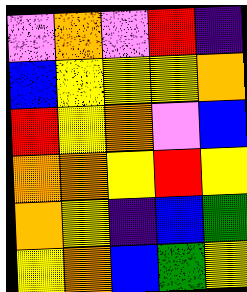[["violet", "orange", "violet", "red", "indigo"], ["blue", "yellow", "yellow", "yellow", "orange"], ["red", "yellow", "orange", "violet", "blue"], ["orange", "orange", "yellow", "red", "yellow"], ["orange", "yellow", "indigo", "blue", "green"], ["yellow", "orange", "blue", "green", "yellow"]]